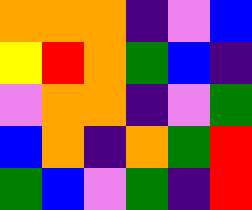[["orange", "orange", "orange", "indigo", "violet", "blue"], ["yellow", "red", "orange", "green", "blue", "indigo"], ["violet", "orange", "orange", "indigo", "violet", "green"], ["blue", "orange", "indigo", "orange", "green", "red"], ["green", "blue", "violet", "green", "indigo", "red"]]